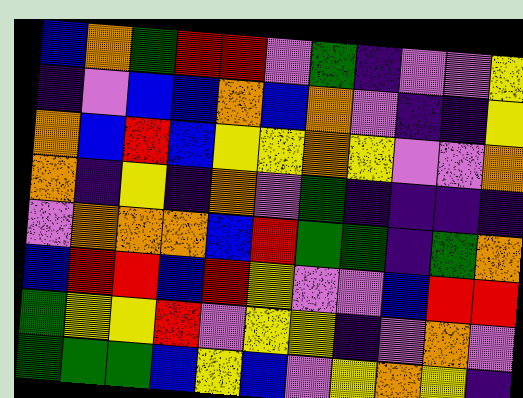[["blue", "orange", "green", "red", "red", "violet", "green", "indigo", "violet", "violet", "yellow"], ["indigo", "violet", "blue", "blue", "orange", "blue", "orange", "violet", "indigo", "indigo", "yellow"], ["orange", "blue", "red", "blue", "yellow", "yellow", "orange", "yellow", "violet", "violet", "orange"], ["orange", "indigo", "yellow", "indigo", "orange", "violet", "green", "indigo", "indigo", "indigo", "indigo"], ["violet", "orange", "orange", "orange", "blue", "red", "green", "green", "indigo", "green", "orange"], ["blue", "red", "red", "blue", "red", "yellow", "violet", "violet", "blue", "red", "red"], ["green", "yellow", "yellow", "red", "violet", "yellow", "yellow", "indigo", "violet", "orange", "violet"], ["green", "green", "green", "blue", "yellow", "blue", "violet", "yellow", "orange", "yellow", "indigo"]]